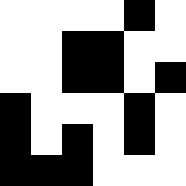[["white", "white", "white", "white", "black", "white"], ["white", "white", "black", "black", "white", "white"], ["white", "white", "black", "black", "white", "black"], ["black", "white", "white", "white", "black", "white"], ["black", "white", "black", "white", "black", "white"], ["black", "black", "black", "white", "white", "white"]]